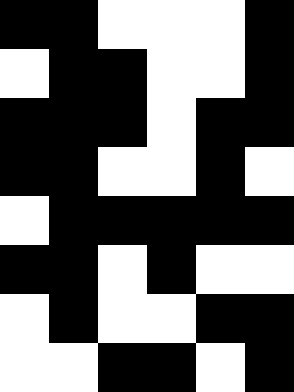[["black", "black", "white", "white", "white", "black"], ["white", "black", "black", "white", "white", "black"], ["black", "black", "black", "white", "black", "black"], ["black", "black", "white", "white", "black", "white"], ["white", "black", "black", "black", "black", "black"], ["black", "black", "white", "black", "white", "white"], ["white", "black", "white", "white", "black", "black"], ["white", "white", "black", "black", "white", "black"]]